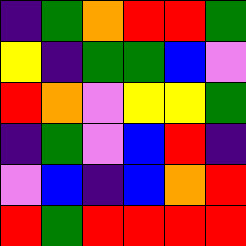[["indigo", "green", "orange", "red", "red", "green"], ["yellow", "indigo", "green", "green", "blue", "violet"], ["red", "orange", "violet", "yellow", "yellow", "green"], ["indigo", "green", "violet", "blue", "red", "indigo"], ["violet", "blue", "indigo", "blue", "orange", "red"], ["red", "green", "red", "red", "red", "red"]]